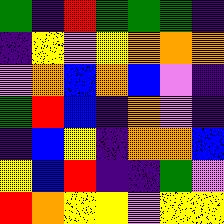[["green", "indigo", "red", "green", "green", "green", "indigo"], ["indigo", "yellow", "violet", "yellow", "orange", "orange", "orange"], ["violet", "orange", "blue", "orange", "blue", "violet", "indigo"], ["green", "red", "blue", "indigo", "orange", "violet", "indigo"], ["indigo", "blue", "yellow", "indigo", "orange", "orange", "blue"], ["yellow", "blue", "red", "indigo", "indigo", "green", "violet"], ["red", "orange", "yellow", "yellow", "violet", "yellow", "yellow"]]